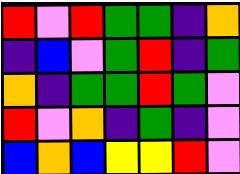[["red", "violet", "red", "green", "green", "indigo", "orange"], ["indigo", "blue", "violet", "green", "red", "indigo", "green"], ["orange", "indigo", "green", "green", "red", "green", "violet"], ["red", "violet", "orange", "indigo", "green", "indigo", "violet"], ["blue", "orange", "blue", "yellow", "yellow", "red", "violet"]]